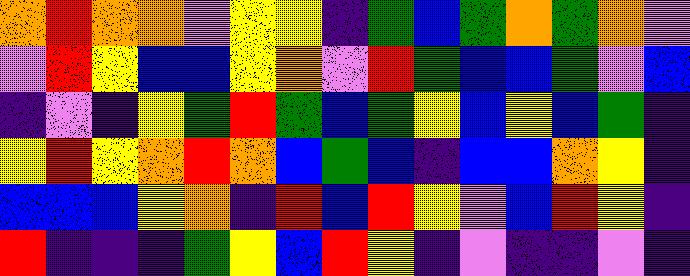[["orange", "red", "orange", "orange", "violet", "yellow", "yellow", "indigo", "green", "blue", "green", "orange", "green", "orange", "violet"], ["violet", "red", "yellow", "blue", "blue", "yellow", "orange", "violet", "red", "green", "blue", "blue", "green", "violet", "blue"], ["indigo", "violet", "indigo", "yellow", "green", "red", "green", "blue", "green", "yellow", "blue", "yellow", "blue", "green", "indigo"], ["yellow", "red", "yellow", "orange", "red", "orange", "blue", "green", "blue", "indigo", "blue", "blue", "orange", "yellow", "indigo"], ["blue", "blue", "blue", "yellow", "orange", "indigo", "red", "blue", "red", "yellow", "violet", "blue", "red", "yellow", "indigo"], ["red", "indigo", "indigo", "indigo", "green", "yellow", "blue", "red", "yellow", "indigo", "violet", "indigo", "indigo", "violet", "indigo"]]